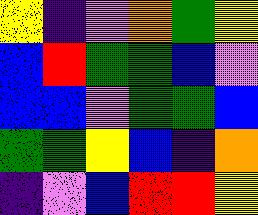[["yellow", "indigo", "violet", "orange", "green", "yellow"], ["blue", "red", "green", "green", "blue", "violet"], ["blue", "blue", "violet", "green", "green", "blue"], ["green", "green", "yellow", "blue", "indigo", "orange"], ["indigo", "violet", "blue", "red", "red", "yellow"]]